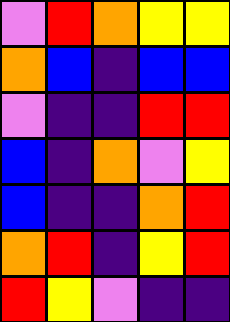[["violet", "red", "orange", "yellow", "yellow"], ["orange", "blue", "indigo", "blue", "blue"], ["violet", "indigo", "indigo", "red", "red"], ["blue", "indigo", "orange", "violet", "yellow"], ["blue", "indigo", "indigo", "orange", "red"], ["orange", "red", "indigo", "yellow", "red"], ["red", "yellow", "violet", "indigo", "indigo"]]